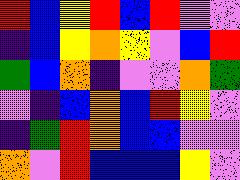[["red", "blue", "yellow", "red", "blue", "red", "violet", "violet"], ["indigo", "blue", "yellow", "orange", "yellow", "violet", "blue", "red"], ["green", "blue", "orange", "indigo", "violet", "violet", "orange", "green"], ["violet", "indigo", "blue", "orange", "blue", "red", "yellow", "violet"], ["indigo", "green", "red", "orange", "blue", "blue", "violet", "violet"], ["orange", "violet", "red", "blue", "blue", "blue", "yellow", "violet"]]